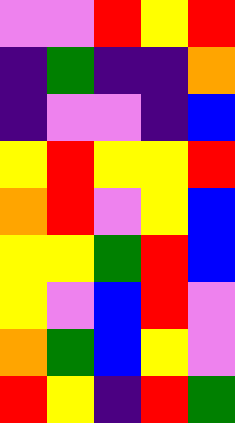[["violet", "violet", "red", "yellow", "red"], ["indigo", "green", "indigo", "indigo", "orange"], ["indigo", "violet", "violet", "indigo", "blue"], ["yellow", "red", "yellow", "yellow", "red"], ["orange", "red", "violet", "yellow", "blue"], ["yellow", "yellow", "green", "red", "blue"], ["yellow", "violet", "blue", "red", "violet"], ["orange", "green", "blue", "yellow", "violet"], ["red", "yellow", "indigo", "red", "green"]]